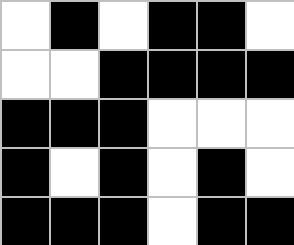[["white", "black", "white", "black", "black", "white"], ["white", "white", "black", "black", "black", "black"], ["black", "black", "black", "white", "white", "white"], ["black", "white", "black", "white", "black", "white"], ["black", "black", "black", "white", "black", "black"]]